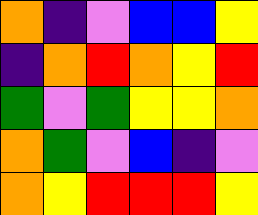[["orange", "indigo", "violet", "blue", "blue", "yellow"], ["indigo", "orange", "red", "orange", "yellow", "red"], ["green", "violet", "green", "yellow", "yellow", "orange"], ["orange", "green", "violet", "blue", "indigo", "violet"], ["orange", "yellow", "red", "red", "red", "yellow"]]